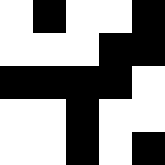[["white", "black", "white", "white", "black"], ["white", "white", "white", "black", "black"], ["black", "black", "black", "black", "white"], ["white", "white", "black", "white", "white"], ["white", "white", "black", "white", "black"]]